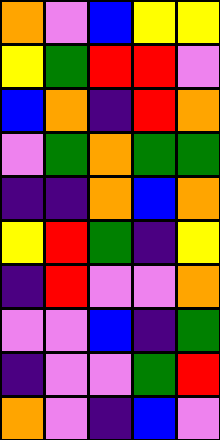[["orange", "violet", "blue", "yellow", "yellow"], ["yellow", "green", "red", "red", "violet"], ["blue", "orange", "indigo", "red", "orange"], ["violet", "green", "orange", "green", "green"], ["indigo", "indigo", "orange", "blue", "orange"], ["yellow", "red", "green", "indigo", "yellow"], ["indigo", "red", "violet", "violet", "orange"], ["violet", "violet", "blue", "indigo", "green"], ["indigo", "violet", "violet", "green", "red"], ["orange", "violet", "indigo", "blue", "violet"]]